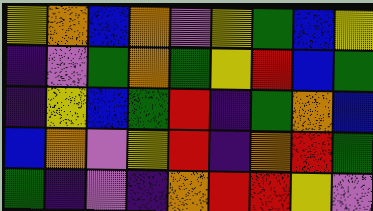[["yellow", "orange", "blue", "orange", "violet", "yellow", "green", "blue", "yellow"], ["indigo", "violet", "green", "orange", "green", "yellow", "red", "blue", "green"], ["indigo", "yellow", "blue", "green", "red", "indigo", "green", "orange", "blue"], ["blue", "orange", "violet", "yellow", "red", "indigo", "orange", "red", "green"], ["green", "indigo", "violet", "indigo", "orange", "red", "red", "yellow", "violet"]]